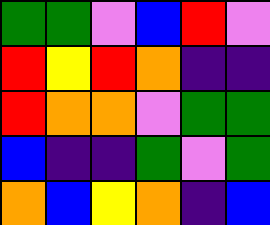[["green", "green", "violet", "blue", "red", "violet"], ["red", "yellow", "red", "orange", "indigo", "indigo"], ["red", "orange", "orange", "violet", "green", "green"], ["blue", "indigo", "indigo", "green", "violet", "green"], ["orange", "blue", "yellow", "orange", "indigo", "blue"]]